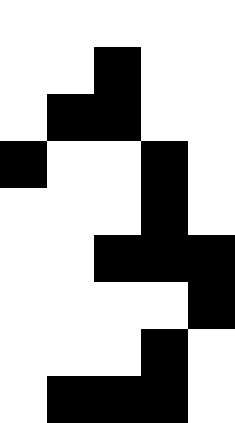[["white", "white", "white", "white", "white"], ["white", "white", "black", "white", "white"], ["white", "black", "black", "white", "white"], ["black", "white", "white", "black", "white"], ["white", "white", "white", "black", "white"], ["white", "white", "black", "black", "black"], ["white", "white", "white", "white", "black"], ["white", "white", "white", "black", "white"], ["white", "black", "black", "black", "white"]]